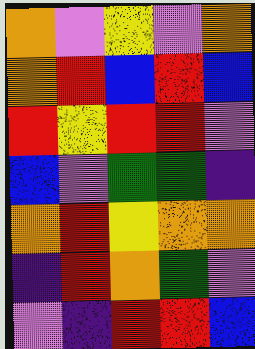[["orange", "violet", "yellow", "violet", "orange"], ["orange", "red", "blue", "red", "blue"], ["red", "yellow", "red", "red", "violet"], ["blue", "violet", "green", "green", "indigo"], ["orange", "red", "yellow", "orange", "orange"], ["indigo", "red", "orange", "green", "violet"], ["violet", "indigo", "red", "red", "blue"]]